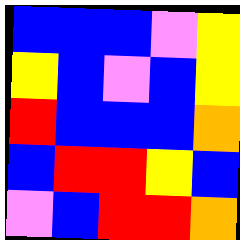[["blue", "blue", "blue", "violet", "yellow"], ["yellow", "blue", "violet", "blue", "yellow"], ["red", "blue", "blue", "blue", "orange"], ["blue", "red", "red", "yellow", "blue"], ["violet", "blue", "red", "red", "orange"]]